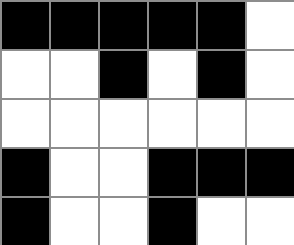[["black", "black", "black", "black", "black", "white"], ["white", "white", "black", "white", "black", "white"], ["white", "white", "white", "white", "white", "white"], ["black", "white", "white", "black", "black", "black"], ["black", "white", "white", "black", "white", "white"]]